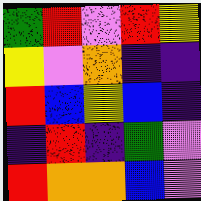[["green", "red", "violet", "red", "yellow"], ["yellow", "violet", "orange", "indigo", "indigo"], ["red", "blue", "yellow", "blue", "indigo"], ["indigo", "red", "indigo", "green", "violet"], ["red", "orange", "orange", "blue", "violet"]]